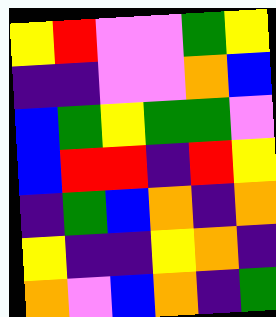[["yellow", "red", "violet", "violet", "green", "yellow"], ["indigo", "indigo", "violet", "violet", "orange", "blue"], ["blue", "green", "yellow", "green", "green", "violet"], ["blue", "red", "red", "indigo", "red", "yellow"], ["indigo", "green", "blue", "orange", "indigo", "orange"], ["yellow", "indigo", "indigo", "yellow", "orange", "indigo"], ["orange", "violet", "blue", "orange", "indigo", "green"]]